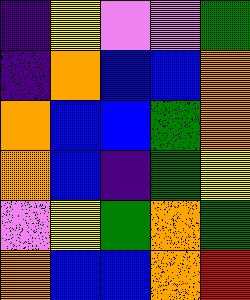[["indigo", "yellow", "violet", "violet", "green"], ["indigo", "orange", "blue", "blue", "orange"], ["orange", "blue", "blue", "green", "orange"], ["orange", "blue", "indigo", "green", "yellow"], ["violet", "yellow", "green", "orange", "green"], ["orange", "blue", "blue", "orange", "red"]]